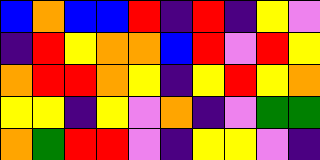[["blue", "orange", "blue", "blue", "red", "indigo", "red", "indigo", "yellow", "violet"], ["indigo", "red", "yellow", "orange", "orange", "blue", "red", "violet", "red", "yellow"], ["orange", "red", "red", "orange", "yellow", "indigo", "yellow", "red", "yellow", "orange"], ["yellow", "yellow", "indigo", "yellow", "violet", "orange", "indigo", "violet", "green", "green"], ["orange", "green", "red", "red", "violet", "indigo", "yellow", "yellow", "violet", "indigo"]]